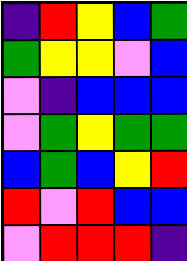[["indigo", "red", "yellow", "blue", "green"], ["green", "yellow", "yellow", "violet", "blue"], ["violet", "indigo", "blue", "blue", "blue"], ["violet", "green", "yellow", "green", "green"], ["blue", "green", "blue", "yellow", "red"], ["red", "violet", "red", "blue", "blue"], ["violet", "red", "red", "red", "indigo"]]